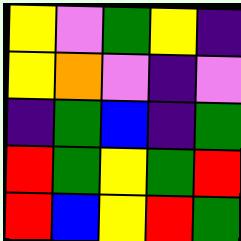[["yellow", "violet", "green", "yellow", "indigo"], ["yellow", "orange", "violet", "indigo", "violet"], ["indigo", "green", "blue", "indigo", "green"], ["red", "green", "yellow", "green", "red"], ["red", "blue", "yellow", "red", "green"]]